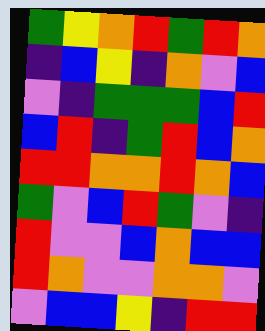[["green", "yellow", "orange", "red", "green", "red", "orange"], ["indigo", "blue", "yellow", "indigo", "orange", "violet", "blue"], ["violet", "indigo", "green", "green", "green", "blue", "red"], ["blue", "red", "indigo", "green", "red", "blue", "orange"], ["red", "red", "orange", "orange", "red", "orange", "blue"], ["green", "violet", "blue", "red", "green", "violet", "indigo"], ["red", "violet", "violet", "blue", "orange", "blue", "blue"], ["red", "orange", "violet", "violet", "orange", "orange", "violet"], ["violet", "blue", "blue", "yellow", "indigo", "red", "red"]]